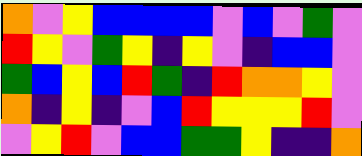[["orange", "violet", "yellow", "blue", "blue", "blue", "blue", "violet", "blue", "violet", "green", "violet"], ["red", "yellow", "violet", "green", "yellow", "indigo", "yellow", "violet", "indigo", "blue", "blue", "violet"], ["green", "blue", "yellow", "blue", "red", "green", "indigo", "red", "orange", "orange", "yellow", "violet"], ["orange", "indigo", "yellow", "indigo", "violet", "blue", "red", "yellow", "yellow", "yellow", "red", "violet"], ["violet", "yellow", "red", "violet", "blue", "blue", "green", "green", "yellow", "indigo", "indigo", "orange"]]